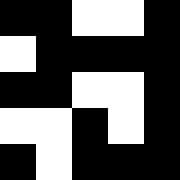[["black", "black", "white", "white", "black"], ["white", "black", "black", "black", "black"], ["black", "black", "white", "white", "black"], ["white", "white", "black", "white", "black"], ["black", "white", "black", "black", "black"]]